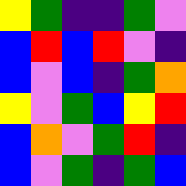[["yellow", "green", "indigo", "indigo", "green", "violet"], ["blue", "red", "blue", "red", "violet", "indigo"], ["blue", "violet", "blue", "indigo", "green", "orange"], ["yellow", "violet", "green", "blue", "yellow", "red"], ["blue", "orange", "violet", "green", "red", "indigo"], ["blue", "violet", "green", "indigo", "green", "blue"]]